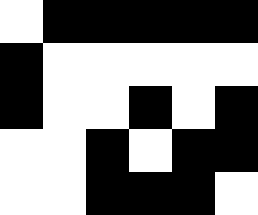[["white", "black", "black", "black", "black", "black"], ["black", "white", "white", "white", "white", "white"], ["black", "white", "white", "black", "white", "black"], ["white", "white", "black", "white", "black", "black"], ["white", "white", "black", "black", "black", "white"]]